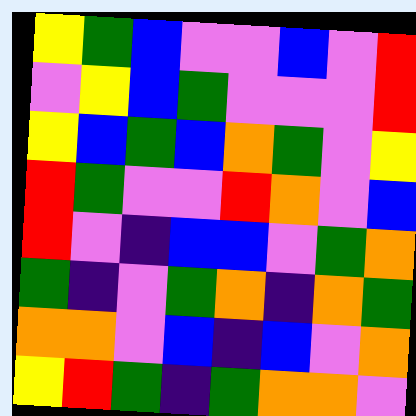[["yellow", "green", "blue", "violet", "violet", "blue", "violet", "red"], ["violet", "yellow", "blue", "green", "violet", "violet", "violet", "red"], ["yellow", "blue", "green", "blue", "orange", "green", "violet", "yellow"], ["red", "green", "violet", "violet", "red", "orange", "violet", "blue"], ["red", "violet", "indigo", "blue", "blue", "violet", "green", "orange"], ["green", "indigo", "violet", "green", "orange", "indigo", "orange", "green"], ["orange", "orange", "violet", "blue", "indigo", "blue", "violet", "orange"], ["yellow", "red", "green", "indigo", "green", "orange", "orange", "violet"]]